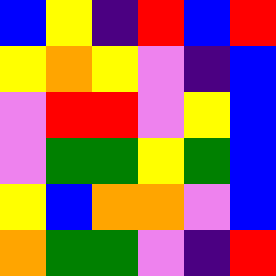[["blue", "yellow", "indigo", "red", "blue", "red"], ["yellow", "orange", "yellow", "violet", "indigo", "blue"], ["violet", "red", "red", "violet", "yellow", "blue"], ["violet", "green", "green", "yellow", "green", "blue"], ["yellow", "blue", "orange", "orange", "violet", "blue"], ["orange", "green", "green", "violet", "indigo", "red"]]